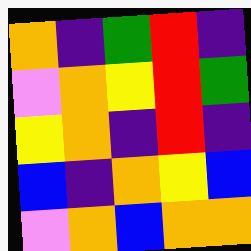[["orange", "indigo", "green", "red", "indigo"], ["violet", "orange", "yellow", "red", "green"], ["yellow", "orange", "indigo", "red", "indigo"], ["blue", "indigo", "orange", "yellow", "blue"], ["violet", "orange", "blue", "orange", "orange"]]